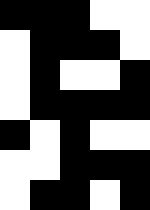[["black", "black", "black", "white", "white"], ["white", "black", "black", "black", "white"], ["white", "black", "white", "white", "black"], ["white", "black", "black", "black", "black"], ["black", "white", "black", "white", "white"], ["white", "white", "black", "black", "black"], ["white", "black", "black", "white", "black"]]